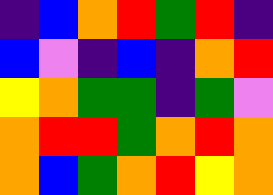[["indigo", "blue", "orange", "red", "green", "red", "indigo"], ["blue", "violet", "indigo", "blue", "indigo", "orange", "red"], ["yellow", "orange", "green", "green", "indigo", "green", "violet"], ["orange", "red", "red", "green", "orange", "red", "orange"], ["orange", "blue", "green", "orange", "red", "yellow", "orange"]]